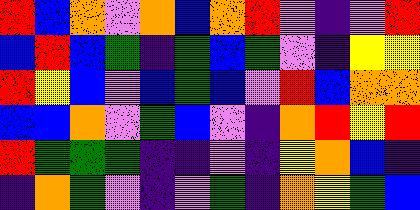[["red", "blue", "orange", "violet", "orange", "blue", "orange", "red", "violet", "indigo", "violet", "red"], ["blue", "red", "blue", "green", "indigo", "green", "blue", "green", "violet", "indigo", "yellow", "yellow"], ["red", "yellow", "blue", "violet", "blue", "green", "blue", "violet", "red", "blue", "orange", "orange"], ["blue", "blue", "orange", "violet", "green", "blue", "violet", "indigo", "orange", "red", "yellow", "red"], ["red", "green", "green", "green", "indigo", "indigo", "violet", "indigo", "yellow", "orange", "blue", "indigo"], ["indigo", "orange", "green", "violet", "indigo", "violet", "green", "indigo", "orange", "yellow", "green", "blue"]]